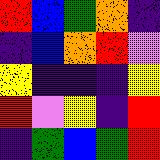[["red", "blue", "green", "orange", "indigo"], ["indigo", "blue", "orange", "red", "violet"], ["yellow", "indigo", "indigo", "indigo", "yellow"], ["red", "violet", "yellow", "indigo", "red"], ["indigo", "green", "blue", "green", "red"]]